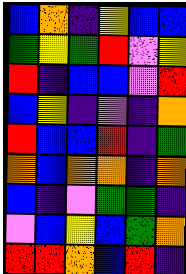[["blue", "orange", "indigo", "yellow", "blue", "blue"], ["green", "yellow", "green", "red", "violet", "yellow"], ["red", "indigo", "blue", "blue", "violet", "red"], ["blue", "yellow", "indigo", "violet", "indigo", "orange"], ["red", "blue", "blue", "red", "indigo", "green"], ["orange", "blue", "orange", "orange", "indigo", "orange"], ["blue", "indigo", "violet", "green", "green", "indigo"], ["violet", "blue", "yellow", "blue", "green", "orange"], ["red", "red", "orange", "blue", "red", "indigo"]]